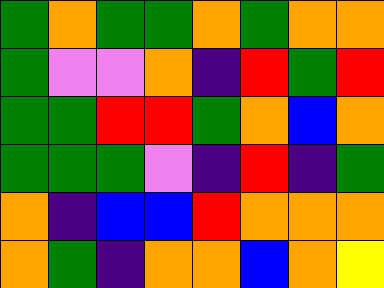[["green", "orange", "green", "green", "orange", "green", "orange", "orange"], ["green", "violet", "violet", "orange", "indigo", "red", "green", "red"], ["green", "green", "red", "red", "green", "orange", "blue", "orange"], ["green", "green", "green", "violet", "indigo", "red", "indigo", "green"], ["orange", "indigo", "blue", "blue", "red", "orange", "orange", "orange"], ["orange", "green", "indigo", "orange", "orange", "blue", "orange", "yellow"]]